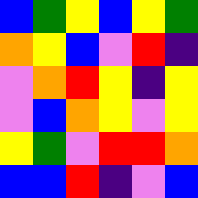[["blue", "green", "yellow", "blue", "yellow", "green"], ["orange", "yellow", "blue", "violet", "red", "indigo"], ["violet", "orange", "red", "yellow", "indigo", "yellow"], ["violet", "blue", "orange", "yellow", "violet", "yellow"], ["yellow", "green", "violet", "red", "red", "orange"], ["blue", "blue", "red", "indigo", "violet", "blue"]]